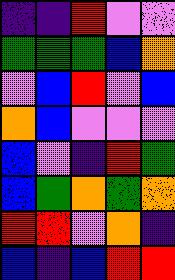[["indigo", "indigo", "red", "violet", "violet"], ["green", "green", "green", "blue", "orange"], ["violet", "blue", "red", "violet", "blue"], ["orange", "blue", "violet", "violet", "violet"], ["blue", "violet", "indigo", "red", "green"], ["blue", "green", "orange", "green", "orange"], ["red", "red", "violet", "orange", "indigo"], ["blue", "indigo", "blue", "red", "red"]]